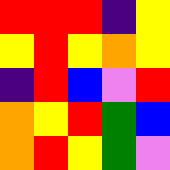[["red", "red", "red", "indigo", "yellow"], ["yellow", "red", "yellow", "orange", "yellow"], ["indigo", "red", "blue", "violet", "red"], ["orange", "yellow", "red", "green", "blue"], ["orange", "red", "yellow", "green", "violet"]]